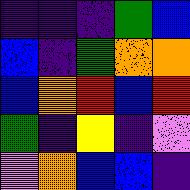[["indigo", "indigo", "indigo", "green", "blue"], ["blue", "indigo", "green", "orange", "orange"], ["blue", "orange", "red", "blue", "red"], ["green", "indigo", "yellow", "indigo", "violet"], ["violet", "orange", "blue", "blue", "indigo"]]